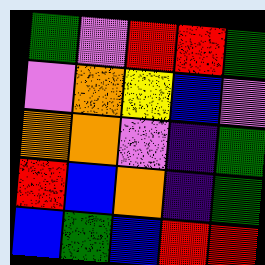[["green", "violet", "red", "red", "green"], ["violet", "orange", "yellow", "blue", "violet"], ["orange", "orange", "violet", "indigo", "green"], ["red", "blue", "orange", "indigo", "green"], ["blue", "green", "blue", "red", "red"]]